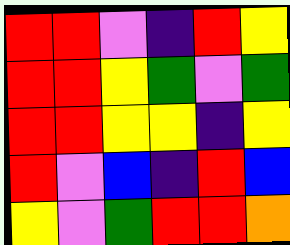[["red", "red", "violet", "indigo", "red", "yellow"], ["red", "red", "yellow", "green", "violet", "green"], ["red", "red", "yellow", "yellow", "indigo", "yellow"], ["red", "violet", "blue", "indigo", "red", "blue"], ["yellow", "violet", "green", "red", "red", "orange"]]